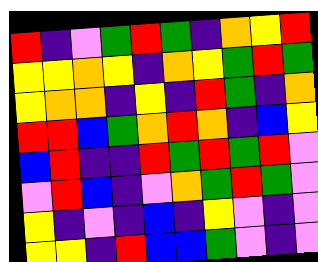[["red", "indigo", "violet", "green", "red", "green", "indigo", "orange", "yellow", "red"], ["yellow", "yellow", "orange", "yellow", "indigo", "orange", "yellow", "green", "red", "green"], ["yellow", "orange", "orange", "indigo", "yellow", "indigo", "red", "green", "indigo", "orange"], ["red", "red", "blue", "green", "orange", "red", "orange", "indigo", "blue", "yellow"], ["blue", "red", "indigo", "indigo", "red", "green", "red", "green", "red", "violet"], ["violet", "red", "blue", "indigo", "violet", "orange", "green", "red", "green", "violet"], ["yellow", "indigo", "violet", "indigo", "blue", "indigo", "yellow", "violet", "indigo", "violet"], ["yellow", "yellow", "indigo", "red", "blue", "blue", "green", "violet", "indigo", "violet"]]